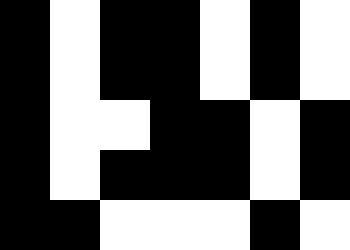[["black", "white", "black", "black", "white", "black", "white"], ["black", "white", "black", "black", "white", "black", "white"], ["black", "white", "white", "black", "black", "white", "black"], ["black", "white", "black", "black", "black", "white", "black"], ["black", "black", "white", "white", "white", "black", "white"]]